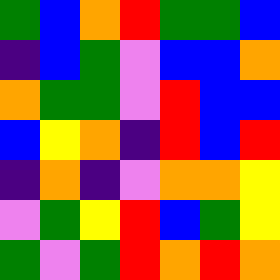[["green", "blue", "orange", "red", "green", "green", "blue"], ["indigo", "blue", "green", "violet", "blue", "blue", "orange"], ["orange", "green", "green", "violet", "red", "blue", "blue"], ["blue", "yellow", "orange", "indigo", "red", "blue", "red"], ["indigo", "orange", "indigo", "violet", "orange", "orange", "yellow"], ["violet", "green", "yellow", "red", "blue", "green", "yellow"], ["green", "violet", "green", "red", "orange", "red", "orange"]]